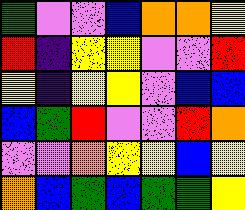[["green", "violet", "violet", "blue", "orange", "orange", "yellow"], ["red", "indigo", "yellow", "yellow", "violet", "violet", "red"], ["yellow", "indigo", "yellow", "yellow", "violet", "blue", "blue"], ["blue", "green", "red", "violet", "violet", "red", "orange"], ["violet", "violet", "orange", "yellow", "yellow", "blue", "yellow"], ["orange", "blue", "green", "blue", "green", "green", "yellow"]]